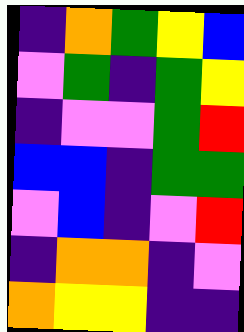[["indigo", "orange", "green", "yellow", "blue"], ["violet", "green", "indigo", "green", "yellow"], ["indigo", "violet", "violet", "green", "red"], ["blue", "blue", "indigo", "green", "green"], ["violet", "blue", "indigo", "violet", "red"], ["indigo", "orange", "orange", "indigo", "violet"], ["orange", "yellow", "yellow", "indigo", "indigo"]]